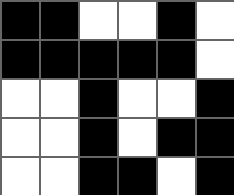[["black", "black", "white", "white", "black", "white"], ["black", "black", "black", "black", "black", "white"], ["white", "white", "black", "white", "white", "black"], ["white", "white", "black", "white", "black", "black"], ["white", "white", "black", "black", "white", "black"]]